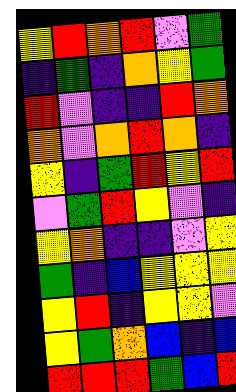[["yellow", "red", "orange", "red", "violet", "green"], ["indigo", "green", "indigo", "orange", "yellow", "green"], ["red", "violet", "indigo", "indigo", "red", "orange"], ["orange", "violet", "orange", "red", "orange", "indigo"], ["yellow", "indigo", "green", "red", "yellow", "red"], ["violet", "green", "red", "yellow", "violet", "indigo"], ["yellow", "orange", "indigo", "indigo", "violet", "yellow"], ["green", "indigo", "blue", "yellow", "yellow", "yellow"], ["yellow", "red", "indigo", "yellow", "yellow", "violet"], ["yellow", "green", "orange", "blue", "indigo", "blue"], ["red", "red", "red", "green", "blue", "red"]]